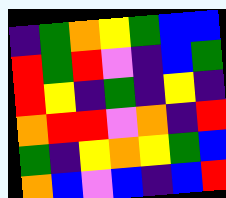[["indigo", "green", "orange", "yellow", "green", "blue", "blue"], ["red", "green", "red", "violet", "indigo", "blue", "green"], ["red", "yellow", "indigo", "green", "indigo", "yellow", "indigo"], ["orange", "red", "red", "violet", "orange", "indigo", "red"], ["green", "indigo", "yellow", "orange", "yellow", "green", "blue"], ["orange", "blue", "violet", "blue", "indigo", "blue", "red"]]